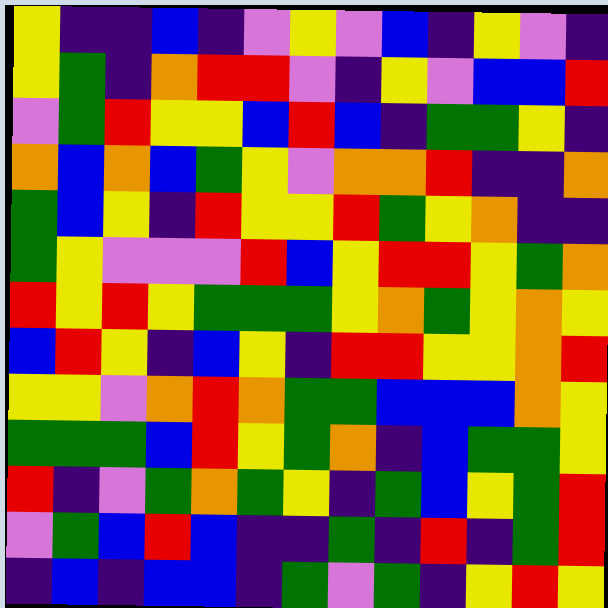[["yellow", "indigo", "indigo", "blue", "indigo", "violet", "yellow", "violet", "blue", "indigo", "yellow", "violet", "indigo"], ["yellow", "green", "indigo", "orange", "red", "red", "violet", "indigo", "yellow", "violet", "blue", "blue", "red"], ["violet", "green", "red", "yellow", "yellow", "blue", "red", "blue", "indigo", "green", "green", "yellow", "indigo"], ["orange", "blue", "orange", "blue", "green", "yellow", "violet", "orange", "orange", "red", "indigo", "indigo", "orange"], ["green", "blue", "yellow", "indigo", "red", "yellow", "yellow", "red", "green", "yellow", "orange", "indigo", "indigo"], ["green", "yellow", "violet", "violet", "violet", "red", "blue", "yellow", "red", "red", "yellow", "green", "orange"], ["red", "yellow", "red", "yellow", "green", "green", "green", "yellow", "orange", "green", "yellow", "orange", "yellow"], ["blue", "red", "yellow", "indigo", "blue", "yellow", "indigo", "red", "red", "yellow", "yellow", "orange", "red"], ["yellow", "yellow", "violet", "orange", "red", "orange", "green", "green", "blue", "blue", "blue", "orange", "yellow"], ["green", "green", "green", "blue", "red", "yellow", "green", "orange", "indigo", "blue", "green", "green", "yellow"], ["red", "indigo", "violet", "green", "orange", "green", "yellow", "indigo", "green", "blue", "yellow", "green", "red"], ["violet", "green", "blue", "red", "blue", "indigo", "indigo", "green", "indigo", "red", "indigo", "green", "red"], ["indigo", "blue", "indigo", "blue", "blue", "indigo", "green", "violet", "green", "indigo", "yellow", "red", "yellow"]]